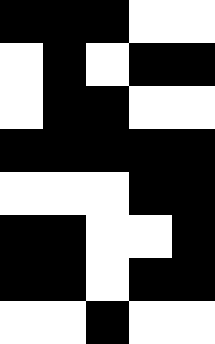[["black", "black", "black", "white", "white"], ["white", "black", "white", "black", "black"], ["white", "black", "black", "white", "white"], ["black", "black", "black", "black", "black"], ["white", "white", "white", "black", "black"], ["black", "black", "white", "white", "black"], ["black", "black", "white", "black", "black"], ["white", "white", "black", "white", "white"]]